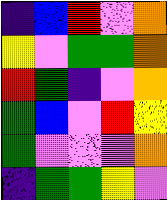[["indigo", "blue", "red", "violet", "orange"], ["yellow", "violet", "green", "green", "orange"], ["red", "green", "indigo", "violet", "orange"], ["green", "blue", "violet", "red", "yellow"], ["green", "violet", "violet", "violet", "orange"], ["indigo", "green", "green", "yellow", "violet"]]